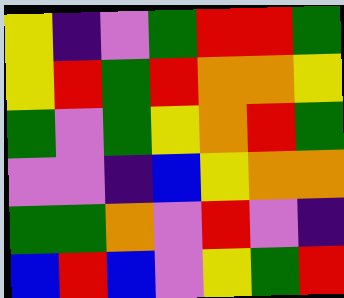[["yellow", "indigo", "violet", "green", "red", "red", "green"], ["yellow", "red", "green", "red", "orange", "orange", "yellow"], ["green", "violet", "green", "yellow", "orange", "red", "green"], ["violet", "violet", "indigo", "blue", "yellow", "orange", "orange"], ["green", "green", "orange", "violet", "red", "violet", "indigo"], ["blue", "red", "blue", "violet", "yellow", "green", "red"]]